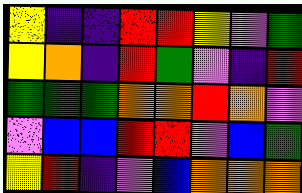[["yellow", "indigo", "indigo", "red", "red", "yellow", "violet", "green"], ["yellow", "orange", "indigo", "red", "green", "violet", "indigo", "red"], ["green", "green", "green", "orange", "orange", "red", "orange", "violet"], ["violet", "blue", "blue", "red", "red", "violet", "blue", "green"], ["yellow", "red", "indigo", "violet", "blue", "orange", "orange", "orange"]]